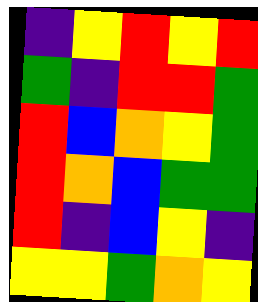[["indigo", "yellow", "red", "yellow", "red"], ["green", "indigo", "red", "red", "green"], ["red", "blue", "orange", "yellow", "green"], ["red", "orange", "blue", "green", "green"], ["red", "indigo", "blue", "yellow", "indigo"], ["yellow", "yellow", "green", "orange", "yellow"]]